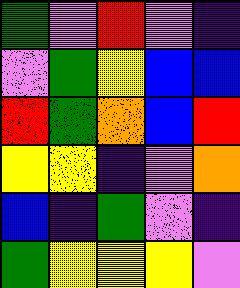[["green", "violet", "red", "violet", "indigo"], ["violet", "green", "yellow", "blue", "blue"], ["red", "green", "orange", "blue", "red"], ["yellow", "yellow", "indigo", "violet", "orange"], ["blue", "indigo", "green", "violet", "indigo"], ["green", "yellow", "yellow", "yellow", "violet"]]